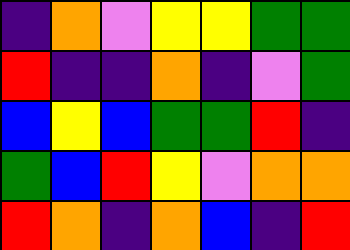[["indigo", "orange", "violet", "yellow", "yellow", "green", "green"], ["red", "indigo", "indigo", "orange", "indigo", "violet", "green"], ["blue", "yellow", "blue", "green", "green", "red", "indigo"], ["green", "blue", "red", "yellow", "violet", "orange", "orange"], ["red", "orange", "indigo", "orange", "blue", "indigo", "red"]]